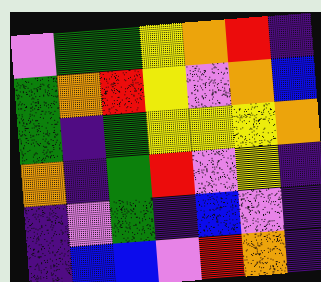[["violet", "green", "green", "yellow", "orange", "red", "indigo"], ["green", "orange", "red", "yellow", "violet", "orange", "blue"], ["green", "indigo", "green", "yellow", "yellow", "yellow", "orange"], ["orange", "indigo", "green", "red", "violet", "yellow", "indigo"], ["indigo", "violet", "green", "indigo", "blue", "violet", "indigo"], ["indigo", "blue", "blue", "violet", "red", "orange", "indigo"]]